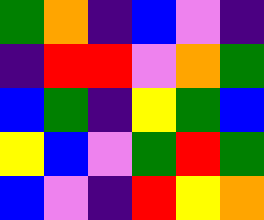[["green", "orange", "indigo", "blue", "violet", "indigo"], ["indigo", "red", "red", "violet", "orange", "green"], ["blue", "green", "indigo", "yellow", "green", "blue"], ["yellow", "blue", "violet", "green", "red", "green"], ["blue", "violet", "indigo", "red", "yellow", "orange"]]